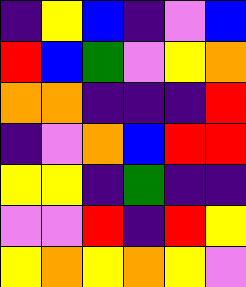[["indigo", "yellow", "blue", "indigo", "violet", "blue"], ["red", "blue", "green", "violet", "yellow", "orange"], ["orange", "orange", "indigo", "indigo", "indigo", "red"], ["indigo", "violet", "orange", "blue", "red", "red"], ["yellow", "yellow", "indigo", "green", "indigo", "indigo"], ["violet", "violet", "red", "indigo", "red", "yellow"], ["yellow", "orange", "yellow", "orange", "yellow", "violet"]]